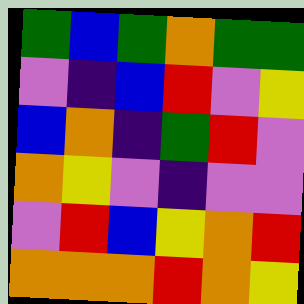[["green", "blue", "green", "orange", "green", "green"], ["violet", "indigo", "blue", "red", "violet", "yellow"], ["blue", "orange", "indigo", "green", "red", "violet"], ["orange", "yellow", "violet", "indigo", "violet", "violet"], ["violet", "red", "blue", "yellow", "orange", "red"], ["orange", "orange", "orange", "red", "orange", "yellow"]]